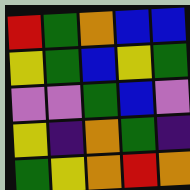[["red", "green", "orange", "blue", "blue"], ["yellow", "green", "blue", "yellow", "green"], ["violet", "violet", "green", "blue", "violet"], ["yellow", "indigo", "orange", "green", "indigo"], ["green", "yellow", "orange", "red", "orange"]]